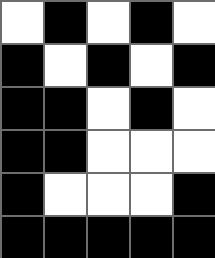[["white", "black", "white", "black", "white"], ["black", "white", "black", "white", "black"], ["black", "black", "white", "black", "white"], ["black", "black", "white", "white", "white"], ["black", "white", "white", "white", "black"], ["black", "black", "black", "black", "black"]]